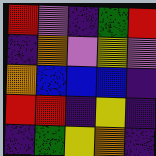[["red", "violet", "indigo", "green", "red"], ["indigo", "orange", "violet", "yellow", "violet"], ["orange", "blue", "blue", "blue", "indigo"], ["red", "red", "indigo", "yellow", "indigo"], ["indigo", "green", "yellow", "orange", "indigo"]]